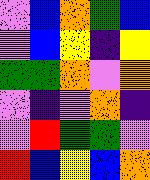[["violet", "blue", "orange", "green", "blue"], ["violet", "blue", "yellow", "indigo", "yellow"], ["green", "green", "orange", "violet", "orange"], ["violet", "indigo", "violet", "orange", "indigo"], ["violet", "red", "green", "green", "violet"], ["red", "blue", "yellow", "blue", "orange"]]